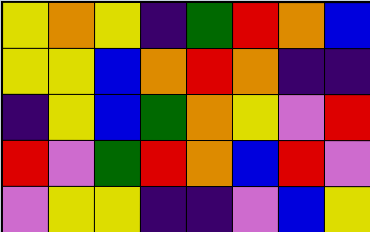[["yellow", "orange", "yellow", "indigo", "green", "red", "orange", "blue"], ["yellow", "yellow", "blue", "orange", "red", "orange", "indigo", "indigo"], ["indigo", "yellow", "blue", "green", "orange", "yellow", "violet", "red"], ["red", "violet", "green", "red", "orange", "blue", "red", "violet"], ["violet", "yellow", "yellow", "indigo", "indigo", "violet", "blue", "yellow"]]